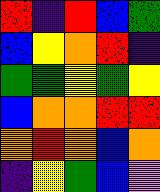[["red", "indigo", "red", "blue", "green"], ["blue", "yellow", "orange", "red", "indigo"], ["green", "green", "yellow", "green", "yellow"], ["blue", "orange", "orange", "red", "red"], ["orange", "red", "orange", "blue", "orange"], ["indigo", "yellow", "green", "blue", "violet"]]